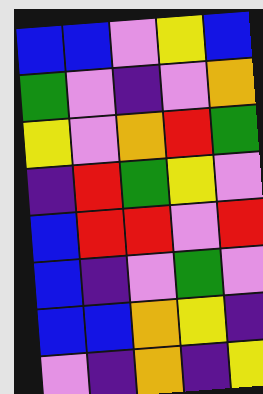[["blue", "blue", "violet", "yellow", "blue"], ["green", "violet", "indigo", "violet", "orange"], ["yellow", "violet", "orange", "red", "green"], ["indigo", "red", "green", "yellow", "violet"], ["blue", "red", "red", "violet", "red"], ["blue", "indigo", "violet", "green", "violet"], ["blue", "blue", "orange", "yellow", "indigo"], ["violet", "indigo", "orange", "indigo", "yellow"]]